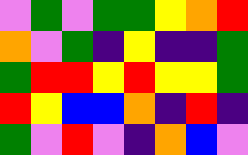[["violet", "green", "violet", "green", "green", "yellow", "orange", "red"], ["orange", "violet", "green", "indigo", "yellow", "indigo", "indigo", "green"], ["green", "red", "red", "yellow", "red", "yellow", "yellow", "green"], ["red", "yellow", "blue", "blue", "orange", "indigo", "red", "indigo"], ["green", "violet", "red", "violet", "indigo", "orange", "blue", "violet"]]